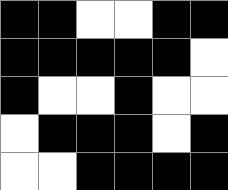[["black", "black", "white", "white", "black", "black"], ["black", "black", "black", "black", "black", "white"], ["black", "white", "white", "black", "white", "white"], ["white", "black", "black", "black", "white", "black"], ["white", "white", "black", "black", "black", "black"]]